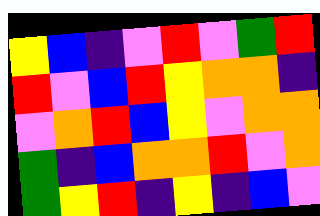[["yellow", "blue", "indigo", "violet", "red", "violet", "green", "red"], ["red", "violet", "blue", "red", "yellow", "orange", "orange", "indigo"], ["violet", "orange", "red", "blue", "yellow", "violet", "orange", "orange"], ["green", "indigo", "blue", "orange", "orange", "red", "violet", "orange"], ["green", "yellow", "red", "indigo", "yellow", "indigo", "blue", "violet"]]